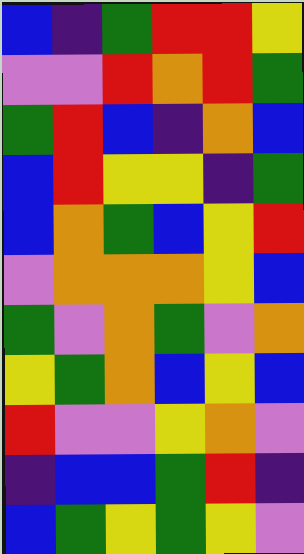[["blue", "indigo", "green", "red", "red", "yellow"], ["violet", "violet", "red", "orange", "red", "green"], ["green", "red", "blue", "indigo", "orange", "blue"], ["blue", "red", "yellow", "yellow", "indigo", "green"], ["blue", "orange", "green", "blue", "yellow", "red"], ["violet", "orange", "orange", "orange", "yellow", "blue"], ["green", "violet", "orange", "green", "violet", "orange"], ["yellow", "green", "orange", "blue", "yellow", "blue"], ["red", "violet", "violet", "yellow", "orange", "violet"], ["indigo", "blue", "blue", "green", "red", "indigo"], ["blue", "green", "yellow", "green", "yellow", "violet"]]